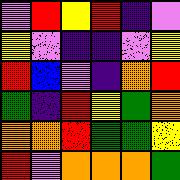[["violet", "red", "yellow", "red", "indigo", "violet"], ["yellow", "violet", "indigo", "indigo", "violet", "yellow"], ["red", "blue", "violet", "indigo", "orange", "red"], ["green", "indigo", "red", "yellow", "green", "orange"], ["orange", "orange", "red", "green", "green", "yellow"], ["red", "violet", "orange", "orange", "orange", "green"]]